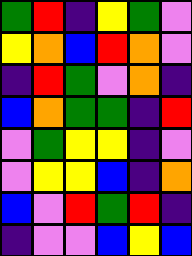[["green", "red", "indigo", "yellow", "green", "violet"], ["yellow", "orange", "blue", "red", "orange", "violet"], ["indigo", "red", "green", "violet", "orange", "indigo"], ["blue", "orange", "green", "green", "indigo", "red"], ["violet", "green", "yellow", "yellow", "indigo", "violet"], ["violet", "yellow", "yellow", "blue", "indigo", "orange"], ["blue", "violet", "red", "green", "red", "indigo"], ["indigo", "violet", "violet", "blue", "yellow", "blue"]]